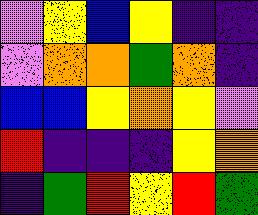[["violet", "yellow", "blue", "yellow", "indigo", "indigo"], ["violet", "orange", "orange", "green", "orange", "indigo"], ["blue", "blue", "yellow", "orange", "yellow", "violet"], ["red", "indigo", "indigo", "indigo", "yellow", "orange"], ["indigo", "green", "red", "yellow", "red", "green"]]